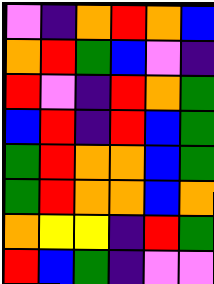[["violet", "indigo", "orange", "red", "orange", "blue"], ["orange", "red", "green", "blue", "violet", "indigo"], ["red", "violet", "indigo", "red", "orange", "green"], ["blue", "red", "indigo", "red", "blue", "green"], ["green", "red", "orange", "orange", "blue", "green"], ["green", "red", "orange", "orange", "blue", "orange"], ["orange", "yellow", "yellow", "indigo", "red", "green"], ["red", "blue", "green", "indigo", "violet", "violet"]]